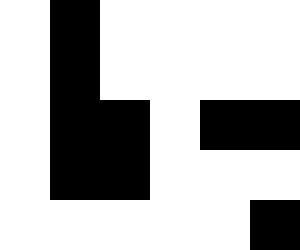[["white", "black", "white", "white", "white", "white"], ["white", "black", "white", "white", "white", "white"], ["white", "black", "black", "white", "black", "black"], ["white", "black", "black", "white", "white", "white"], ["white", "white", "white", "white", "white", "black"]]